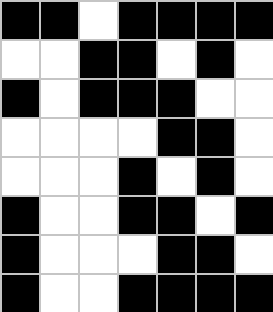[["black", "black", "white", "black", "black", "black", "black"], ["white", "white", "black", "black", "white", "black", "white"], ["black", "white", "black", "black", "black", "white", "white"], ["white", "white", "white", "white", "black", "black", "white"], ["white", "white", "white", "black", "white", "black", "white"], ["black", "white", "white", "black", "black", "white", "black"], ["black", "white", "white", "white", "black", "black", "white"], ["black", "white", "white", "black", "black", "black", "black"]]